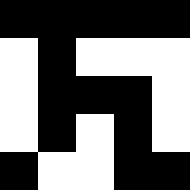[["black", "black", "black", "black", "black"], ["white", "black", "white", "white", "white"], ["white", "black", "black", "black", "white"], ["white", "black", "white", "black", "white"], ["black", "white", "white", "black", "black"]]